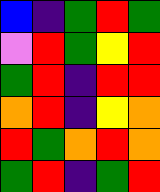[["blue", "indigo", "green", "red", "green"], ["violet", "red", "green", "yellow", "red"], ["green", "red", "indigo", "red", "red"], ["orange", "red", "indigo", "yellow", "orange"], ["red", "green", "orange", "red", "orange"], ["green", "red", "indigo", "green", "red"]]